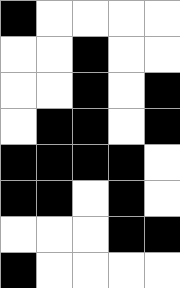[["black", "white", "white", "white", "white"], ["white", "white", "black", "white", "white"], ["white", "white", "black", "white", "black"], ["white", "black", "black", "white", "black"], ["black", "black", "black", "black", "white"], ["black", "black", "white", "black", "white"], ["white", "white", "white", "black", "black"], ["black", "white", "white", "white", "white"]]